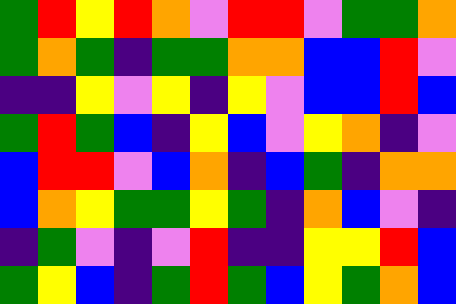[["green", "red", "yellow", "red", "orange", "violet", "red", "red", "violet", "green", "green", "orange"], ["green", "orange", "green", "indigo", "green", "green", "orange", "orange", "blue", "blue", "red", "violet"], ["indigo", "indigo", "yellow", "violet", "yellow", "indigo", "yellow", "violet", "blue", "blue", "red", "blue"], ["green", "red", "green", "blue", "indigo", "yellow", "blue", "violet", "yellow", "orange", "indigo", "violet"], ["blue", "red", "red", "violet", "blue", "orange", "indigo", "blue", "green", "indigo", "orange", "orange"], ["blue", "orange", "yellow", "green", "green", "yellow", "green", "indigo", "orange", "blue", "violet", "indigo"], ["indigo", "green", "violet", "indigo", "violet", "red", "indigo", "indigo", "yellow", "yellow", "red", "blue"], ["green", "yellow", "blue", "indigo", "green", "red", "green", "blue", "yellow", "green", "orange", "blue"]]